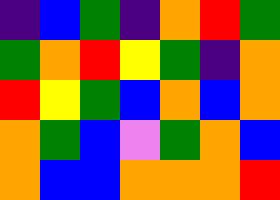[["indigo", "blue", "green", "indigo", "orange", "red", "green"], ["green", "orange", "red", "yellow", "green", "indigo", "orange"], ["red", "yellow", "green", "blue", "orange", "blue", "orange"], ["orange", "green", "blue", "violet", "green", "orange", "blue"], ["orange", "blue", "blue", "orange", "orange", "orange", "red"]]